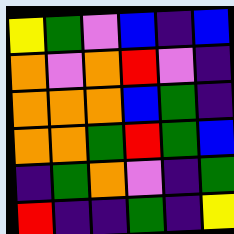[["yellow", "green", "violet", "blue", "indigo", "blue"], ["orange", "violet", "orange", "red", "violet", "indigo"], ["orange", "orange", "orange", "blue", "green", "indigo"], ["orange", "orange", "green", "red", "green", "blue"], ["indigo", "green", "orange", "violet", "indigo", "green"], ["red", "indigo", "indigo", "green", "indigo", "yellow"]]